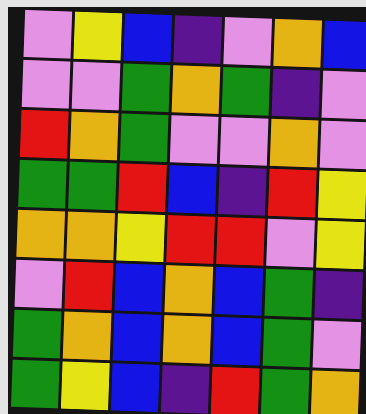[["violet", "yellow", "blue", "indigo", "violet", "orange", "blue"], ["violet", "violet", "green", "orange", "green", "indigo", "violet"], ["red", "orange", "green", "violet", "violet", "orange", "violet"], ["green", "green", "red", "blue", "indigo", "red", "yellow"], ["orange", "orange", "yellow", "red", "red", "violet", "yellow"], ["violet", "red", "blue", "orange", "blue", "green", "indigo"], ["green", "orange", "blue", "orange", "blue", "green", "violet"], ["green", "yellow", "blue", "indigo", "red", "green", "orange"]]